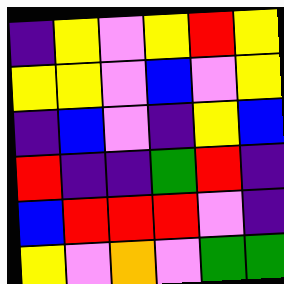[["indigo", "yellow", "violet", "yellow", "red", "yellow"], ["yellow", "yellow", "violet", "blue", "violet", "yellow"], ["indigo", "blue", "violet", "indigo", "yellow", "blue"], ["red", "indigo", "indigo", "green", "red", "indigo"], ["blue", "red", "red", "red", "violet", "indigo"], ["yellow", "violet", "orange", "violet", "green", "green"]]